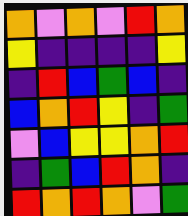[["orange", "violet", "orange", "violet", "red", "orange"], ["yellow", "indigo", "indigo", "indigo", "indigo", "yellow"], ["indigo", "red", "blue", "green", "blue", "indigo"], ["blue", "orange", "red", "yellow", "indigo", "green"], ["violet", "blue", "yellow", "yellow", "orange", "red"], ["indigo", "green", "blue", "red", "orange", "indigo"], ["red", "orange", "red", "orange", "violet", "green"]]